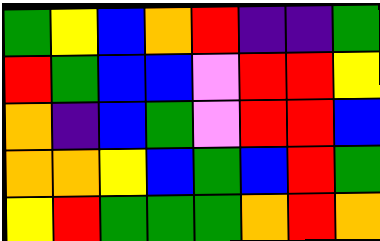[["green", "yellow", "blue", "orange", "red", "indigo", "indigo", "green"], ["red", "green", "blue", "blue", "violet", "red", "red", "yellow"], ["orange", "indigo", "blue", "green", "violet", "red", "red", "blue"], ["orange", "orange", "yellow", "blue", "green", "blue", "red", "green"], ["yellow", "red", "green", "green", "green", "orange", "red", "orange"]]